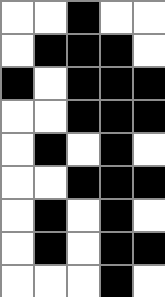[["white", "white", "black", "white", "white"], ["white", "black", "black", "black", "white"], ["black", "white", "black", "black", "black"], ["white", "white", "black", "black", "black"], ["white", "black", "white", "black", "white"], ["white", "white", "black", "black", "black"], ["white", "black", "white", "black", "white"], ["white", "black", "white", "black", "black"], ["white", "white", "white", "black", "white"]]